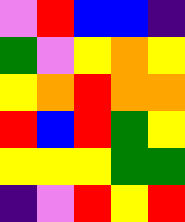[["violet", "red", "blue", "blue", "indigo"], ["green", "violet", "yellow", "orange", "yellow"], ["yellow", "orange", "red", "orange", "orange"], ["red", "blue", "red", "green", "yellow"], ["yellow", "yellow", "yellow", "green", "green"], ["indigo", "violet", "red", "yellow", "red"]]